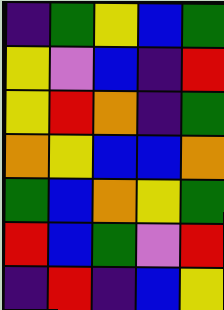[["indigo", "green", "yellow", "blue", "green"], ["yellow", "violet", "blue", "indigo", "red"], ["yellow", "red", "orange", "indigo", "green"], ["orange", "yellow", "blue", "blue", "orange"], ["green", "blue", "orange", "yellow", "green"], ["red", "blue", "green", "violet", "red"], ["indigo", "red", "indigo", "blue", "yellow"]]